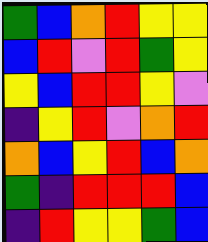[["green", "blue", "orange", "red", "yellow", "yellow"], ["blue", "red", "violet", "red", "green", "yellow"], ["yellow", "blue", "red", "red", "yellow", "violet"], ["indigo", "yellow", "red", "violet", "orange", "red"], ["orange", "blue", "yellow", "red", "blue", "orange"], ["green", "indigo", "red", "red", "red", "blue"], ["indigo", "red", "yellow", "yellow", "green", "blue"]]